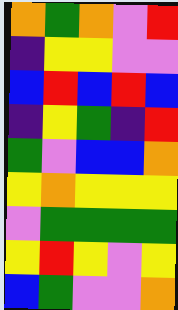[["orange", "green", "orange", "violet", "red"], ["indigo", "yellow", "yellow", "violet", "violet"], ["blue", "red", "blue", "red", "blue"], ["indigo", "yellow", "green", "indigo", "red"], ["green", "violet", "blue", "blue", "orange"], ["yellow", "orange", "yellow", "yellow", "yellow"], ["violet", "green", "green", "green", "green"], ["yellow", "red", "yellow", "violet", "yellow"], ["blue", "green", "violet", "violet", "orange"]]